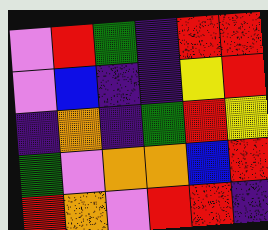[["violet", "red", "green", "indigo", "red", "red"], ["violet", "blue", "indigo", "indigo", "yellow", "red"], ["indigo", "orange", "indigo", "green", "red", "yellow"], ["green", "violet", "orange", "orange", "blue", "red"], ["red", "orange", "violet", "red", "red", "indigo"]]